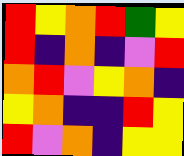[["red", "yellow", "orange", "red", "green", "yellow"], ["red", "indigo", "orange", "indigo", "violet", "red"], ["orange", "red", "violet", "yellow", "orange", "indigo"], ["yellow", "orange", "indigo", "indigo", "red", "yellow"], ["red", "violet", "orange", "indigo", "yellow", "yellow"]]